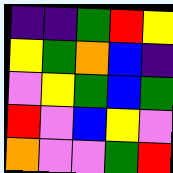[["indigo", "indigo", "green", "red", "yellow"], ["yellow", "green", "orange", "blue", "indigo"], ["violet", "yellow", "green", "blue", "green"], ["red", "violet", "blue", "yellow", "violet"], ["orange", "violet", "violet", "green", "red"]]